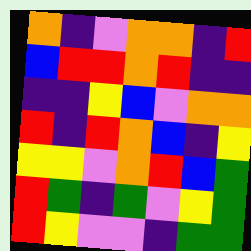[["orange", "indigo", "violet", "orange", "orange", "indigo", "red"], ["blue", "red", "red", "orange", "red", "indigo", "indigo"], ["indigo", "indigo", "yellow", "blue", "violet", "orange", "orange"], ["red", "indigo", "red", "orange", "blue", "indigo", "yellow"], ["yellow", "yellow", "violet", "orange", "red", "blue", "green"], ["red", "green", "indigo", "green", "violet", "yellow", "green"], ["red", "yellow", "violet", "violet", "indigo", "green", "green"]]